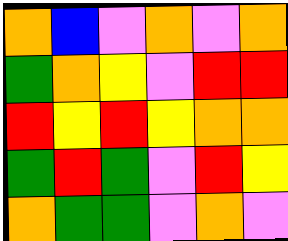[["orange", "blue", "violet", "orange", "violet", "orange"], ["green", "orange", "yellow", "violet", "red", "red"], ["red", "yellow", "red", "yellow", "orange", "orange"], ["green", "red", "green", "violet", "red", "yellow"], ["orange", "green", "green", "violet", "orange", "violet"]]